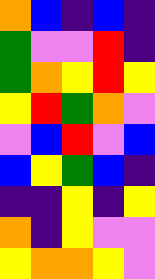[["orange", "blue", "indigo", "blue", "indigo"], ["green", "violet", "violet", "red", "indigo"], ["green", "orange", "yellow", "red", "yellow"], ["yellow", "red", "green", "orange", "violet"], ["violet", "blue", "red", "violet", "blue"], ["blue", "yellow", "green", "blue", "indigo"], ["indigo", "indigo", "yellow", "indigo", "yellow"], ["orange", "indigo", "yellow", "violet", "violet"], ["yellow", "orange", "orange", "yellow", "violet"]]